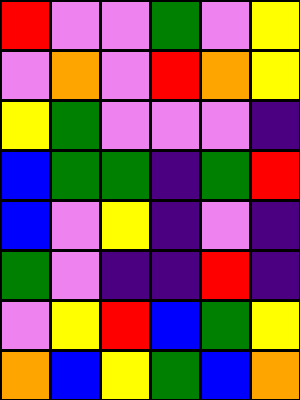[["red", "violet", "violet", "green", "violet", "yellow"], ["violet", "orange", "violet", "red", "orange", "yellow"], ["yellow", "green", "violet", "violet", "violet", "indigo"], ["blue", "green", "green", "indigo", "green", "red"], ["blue", "violet", "yellow", "indigo", "violet", "indigo"], ["green", "violet", "indigo", "indigo", "red", "indigo"], ["violet", "yellow", "red", "blue", "green", "yellow"], ["orange", "blue", "yellow", "green", "blue", "orange"]]